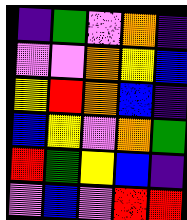[["indigo", "green", "violet", "orange", "indigo"], ["violet", "violet", "orange", "yellow", "blue"], ["yellow", "red", "orange", "blue", "indigo"], ["blue", "yellow", "violet", "orange", "green"], ["red", "green", "yellow", "blue", "indigo"], ["violet", "blue", "violet", "red", "red"]]